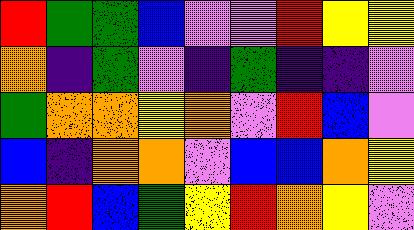[["red", "green", "green", "blue", "violet", "violet", "red", "yellow", "yellow"], ["orange", "indigo", "green", "violet", "indigo", "green", "indigo", "indigo", "violet"], ["green", "orange", "orange", "yellow", "orange", "violet", "red", "blue", "violet"], ["blue", "indigo", "orange", "orange", "violet", "blue", "blue", "orange", "yellow"], ["orange", "red", "blue", "green", "yellow", "red", "orange", "yellow", "violet"]]